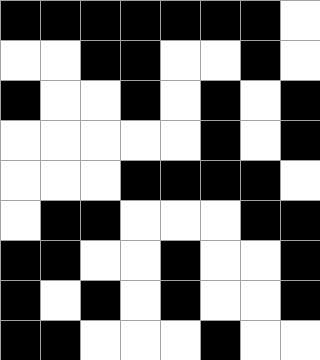[["black", "black", "black", "black", "black", "black", "black", "white"], ["white", "white", "black", "black", "white", "white", "black", "white"], ["black", "white", "white", "black", "white", "black", "white", "black"], ["white", "white", "white", "white", "white", "black", "white", "black"], ["white", "white", "white", "black", "black", "black", "black", "white"], ["white", "black", "black", "white", "white", "white", "black", "black"], ["black", "black", "white", "white", "black", "white", "white", "black"], ["black", "white", "black", "white", "black", "white", "white", "black"], ["black", "black", "white", "white", "white", "black", "white", "white"]]